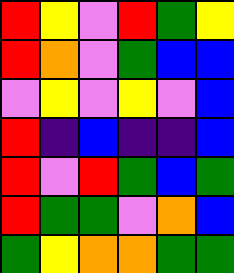[["red", "yellow", "violet", "red", "green", "yellow"], ["red", "orange", "violet", "green", "blue", "blue"], ["violet", "yellow", "violet", "yellow", "violet", "blue"], ["red", "indigo", "blue", "indigo", "indigo", "blue"], ["red", "violet", "red", "green", "blue", "green"], ["red", "green", "green", "violet", "orange", "blue"], ["green", "yellow", "orange", "orange", "green", "green"]]